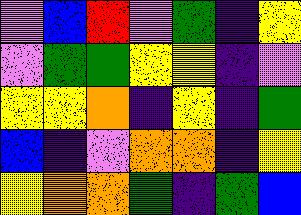[["violet", "blue", "red", "violet", "green", "indigo", "yellow"], ["violet", "green", "green", "yellow", "yellow", "indigo", "violet"], ["yellow", "yellow", "orange", "indigo", "yellow", "indigo", "green"], ["blue", "indigo", "violet", "orange", "orange", "indigo", "yellow"], ["yellow", "orange", "orange", "green", "indigo", "green", "blue"]]